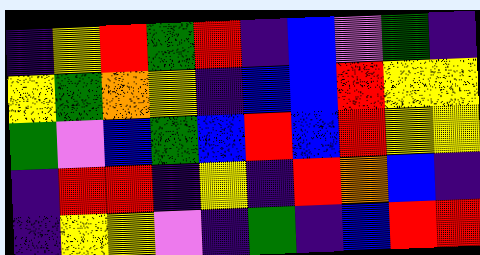[["indigo", "yellow", "red", "green", "red", "indigo", "blue", "violet", "green", "indigo"], ["yellow", "green", "orange", "yellow", "indigo", "blue", "blue", "red", "yellow", "yellow"], ["green", "violet", "blue", "green", "blue", "red", "blue", "red", "yellow", "yellow"], ["indigo", "red", "red", "indigo", "yellow", "indigo", "red", "orange", "blue", "indigo"], ["indigo", "yellow", "yellow", "violet", "indigo", "green", "indigo", "blue", "red", "red"]]